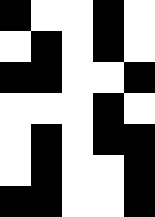[["black", "white", "white", "black", "white"], ["white", "black", "white", "black", "white"], ["black", "black", "white", "white", "black"], ["white", "white", "white", "black", "white"], ["white", "black", "white", "black", "black"], ["white", "black", "white", "white", "black"], ["black", "black", "white", "white", "black"]]